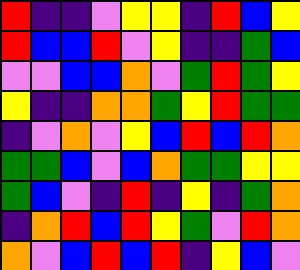[["red", "indigo", "indigo", "violet", "yellow", "yellow", "indigo", "red", "blue", "yellow"], ["red", "blue", "blue", "red", "violet", "yellow", "indigo", "indigo", "green", "blue"], ["violet", "violet", "blue", "blue", "orange", "violet", "green", "red", "green", "yellow"], ["yellow", "indigo", "indigo", "orange", "orange", "green", "yellow", "red", "green", "green"], ["indigo", "violet", "orange", "violet", "yellow", "blue", "red", "blue", "red", "orange"], ["green", "green", "blue", "violet", "blue", "orange", "green", "green", "yellow", "yellow"], ["green", "blue", "violet", "indigo", "red", "indigo", "yellow", "indigo", "green", "orange"], ["indigo", "orange", "red", "blue", "red", "yellow", "green", "violet", "red", "orange"], ["orange", "violet", "blue", "red", "blue", "red", "indigo", "yellow", "blue", "violet"]]